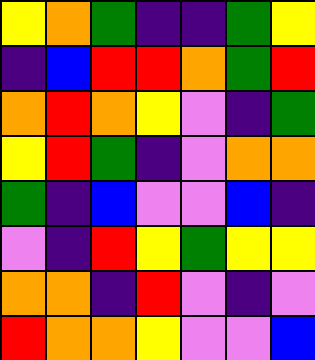[["yellow", "orange", "green", "indigo", "indigo", "green", "yellow"], ["indigo", "blue", "red", "red", "orange", "green", "red"], ["orange", "red", "orange", "yellow", "violet", "indigo", "green"], ["yellow", "red", "green", "indigo", "violet", "orange", "orange"], ["green", "indigo", "blue", "violet", "violet", "blue", "indigo"], ["violet", "indigo", "red", "yellow", "green", "yellow", "yellow"], ["orange", "orange", "indigo", "red", "violet", "indigo", "violet"], ["red", "orange", "orange", "yellow", "violet", "violet", "blue"]]